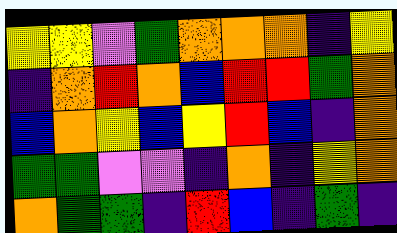[["yellow", "yellow", "violet", "green", "orange", "orange", "orange", "indigo", "yellow"], ["indigo", "orange", "red", "orange", "blue", "red", "red", "green", "orange"], ["blue", "orange", "yellow", "blue", "yellow", "red", "blue", "indigo", "orange"], ["green", "green", "violet", "violet", "indigo", "orange", "indigo", "yellow", "orange"], ["orange", "green", "green", "indigo", "red", "blue", "indigo", "green", "indigo"]]